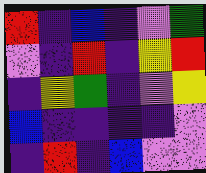[["red", "indigo", "blue", "indigo", "violet", "green"], ["violet", "indigo", "red", "indigo", "yellow", "red"], ["indigo", "yellow", "green", "indigo", "violet", "yellow"], ["blue", "indigo", "indigo", "indigo", "indigo", "violet"], ["indigo", "red", "indigo", "blue", "violet", "violet"]]